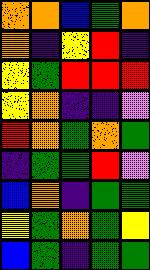[["orange", "orange", "blue", "green", "orange"], ["orange", "indigo", "yellow", "red", "indigo"], ["yellow", "green", "red", "red", "red"], ["yellow", "orange", "indigo", "indigo", "violet"], ["red", "orange", "green", "orange", "green"], ["indigo", "green", "green", "red", "violet"], ["blue", "orange", "indigo", "green", "green"], ["yellow", "green", "orange", "green", "yellow"], ["blue", "green", "indigo", "green", "green"]]